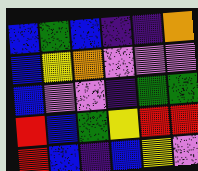[["blue", "green", "blue", "indigo", "indigo", "orange"], ["blue", "yellow", "orange", "violet", "violet", "violet"], ["blue", "violet", "violet", "indigo", "green", "green"], ["red", "blue", "green", "yellow", "red", "red"], ["red", "blue", "indigo", "blue", "yellow", "violet"]]